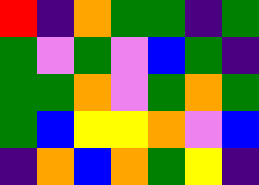[["red", "indigo", "orange", "green", "green", "indigo", "green"], ["green", "violet", "green", "violet", "blue", "green", "indigo"], ["green", "green", "orange", "violet", "green", "orange", "green"], ["green", "blue", "yellow", "yellow", "orange", "violet", "blue"], ["indigo", "orange", "blue", "orange", "green", "yellow", "indigo"]]